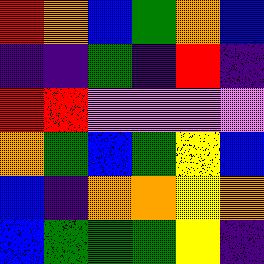[["red", "orange", "blue", "green", "orange", "blue"], ["indigo", "indigo", "green", "indigo", "red", "indigo"], ["red", "red", "violet", "violet", "violet", "violet"], ["orange", "green", "blue", "green", "yellow", "blue"], ["blue", "indigo", "orange", "orange", "yellow", "orange"], ["blue", "green", "green", "green", "yellow", "indigo"]]